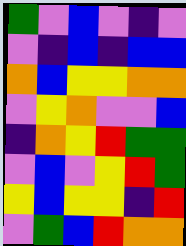[["green", "violet", "blue", "violet", "indigo", "violet"], ["violet", "indigo", "blue", "indigo", "blue", "blue"], ["orange", "blue", "yellow", "yellow", "orange", "orange"], ["violet", "yellow", "orange", "violet", "violet", "blue"], ["indigo", "orange", "yellow", "red", "green", "green"], ["violet", "blue", "violet", "yellow", "red", "green"], ["yellow", "blue", "yellow", "yellow", "indigo", "red"], ["violet", "green", "blue", "red", "orange", "orange"]]